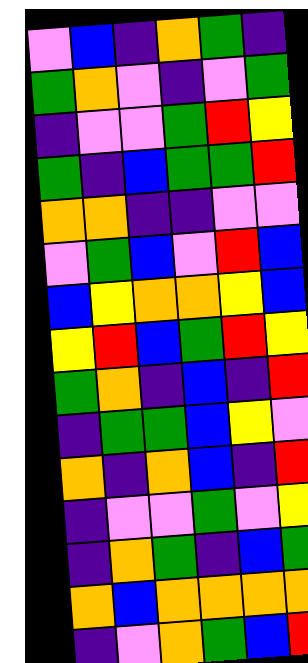[["violet", "blue", "indigo", "orange", "green", "indigo"], ["green", "orange", "violet", "indigo", "violet", "green"], ["indigo", "violet", "violet", "green", "red", "yellow"], ["green", "indigo", "blue", "green", "green", "red"], ["orange", "orange", "indigo", "indigo", "violet", "violet"], ["violet", "green", "blue", "violet", "red", "blue"], ["blue", "yellow", "orange", "orange", "yellow", "blue"], ["yellow", "red", "blue", "green", "red", "yellow"], ["green", "orange", "indigo", "blue", "indigo", "red"], ["indigo", "green", "green", "blue", "yellow", "violet"], ["orange", "indigo", "orange", "blue", "indigo", "red"], ["indigo", "violet", "violet", "green", "violet", "yellow"], ["indigo", "orange", "green", "indigo", "blue", "green"], ["orange", "blue", "orange", "orange", "orange", "orange"], ["indigo", "violet", "orange", "green", "blue", "red"]]